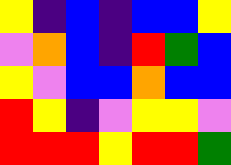[["yellow", "indigo", "blue", "indigo", "blue", "blue", "yellow"], ["violet", "orange", "blue", "indigo", "red", "green", "blue"], ["yellow", "violet", "blue", "blue", "orange", "blue", "blue"], ["red", "yellow", "indigo", "violet", "yellow", "yellow", "violet"], ["red", "red", "red", "yellow", "red", "red", "green"]]